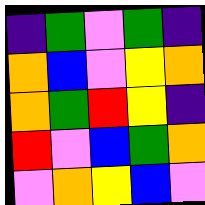[["indigo", "green", "violet", "green", "indigo"], ["orange", "blue", "violet", "yellow", "orange"], ["orange", "green", "red", "yellow", "indigo"], ["red", "violet", "blue", "green", "orange"], ["violet", "orange", "yellow", "blue", "violet"]]